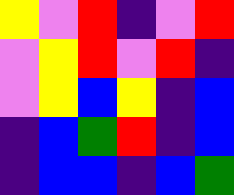[["yellow", "violet", "red", "indigo", "violet", "red"], ["violet", "yellow", "red", "violet", "red", "indigo"], ["violet", "yellow", "blue", "yellow", "indigo", "blue"], ["indigo", "blue", "green", "red", "indigo", "blue"], ["indigo", "blue", "blue", "indigo", "blue", "green"]]